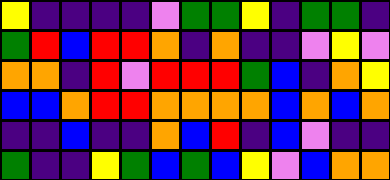[["yellow", "indigo", "indigo", "indigo", "indigo", "violet", "green", "green", "yellow", "indigo", "green", "green", "indigo"], ["green", "red", "blue", "red", "red", "orange", "indigo", "orange", "indigo", "indigo", "violet", "yellow", "violet"], ["orange", "orange", "indigo", "red", "violet", "red", "red", "red", "green", "blue", "indigo", "orange", "yellow"], ["blue", "blue", "orange", "red", "red", "orange", "orange", "orange", "orange", "blue", "orange", "blue", "orange"], ["indigo", "indigo", "blue", "indigo", "indigo", "orange", "blue", "red", "indigo", "blue", "violet", "indigo", "indigo"], ["green", "indigo", "indigo", "yellow", "green", "blue", "green", "blue", "yellow", "violet", "blue", "orange", "orange"]]